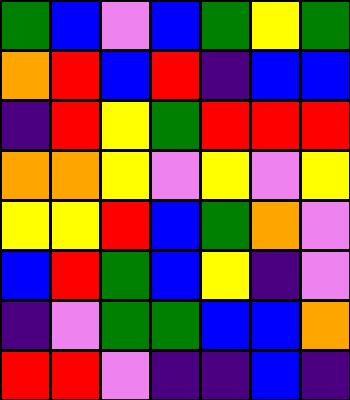[["green", "blue", "violet", "blue", "green", "yellow", "green"], ["orange", "red", "blue", "red", "indigo", "blue", "blue"], ["indigo", "red", "yellow", "green", "red", "red", "red"], ["orange", "orange", "yellow", "violet", "yellow", "violet", "yellow"], ["yellow", "yellow", "red", "blue", "green", "orange", "violet"], ["blue", "red", "green", "blue", "yellow", "indigo", "violet"], ["indigo", "violet", "green", "green", "blue", "blue", "orange"], ["red", "red", "violet", "indigo", "indigo", "blue", "indigo"]]